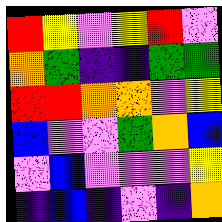[["red", "yellow", "violet", "yellow", "red", "violet"], ["orange", "green", "indigo", "indigo", "green", "green"], ["red", "red", "orange", "orange", "violet", "yellow"], ["blue", "violet", "violet", "green", "orange", "blue"], ["violet", "blue", "violet", "violet", "violet", "yellow"], ["indigo", "blue", "indigo", "violet", "indigo", "orange"]]